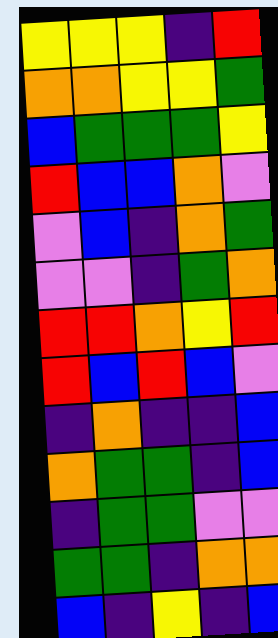[["yellow", "yellow", "yellow", "indigo", "red"], ["orange", "orange", "yellow", "yellow", "green"], ["blue", "green", "green", "green", "yellow"], ["red", "blue", "blue", "orange", "violet"], ["violet", "blue", "indigo", "orange", "green"], ["violet", "violet", "indigo", "green", "orange"], ["red", "red", "orange", "yellow", "red"], ["red", "blue", "red", "blue", "violet"], ["indigo", "orange", "indigo", "indigo", "blue"], ["orange", "green", "green", "indigo", "blue"], ["indigo", "green", "green", "violet", "violet"], ["green", "green", "indigo", "orange", "orange"], ["blue", "indigo", "yellow", "indigo", "blue"]]